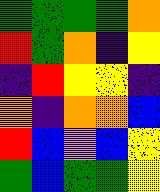[["green", "green", "green", "green", "orange"], ["red", "green", "orange", "indigo", "yellow"], ["indigo", "red", "yellow", "yellow", "indigo"], ["orange", "indigo", "orange", "orange", "blue"], ["red", "blue", "violet", "blue", "yellow"], ["green", "blue", "green", "green", "yellow"]]